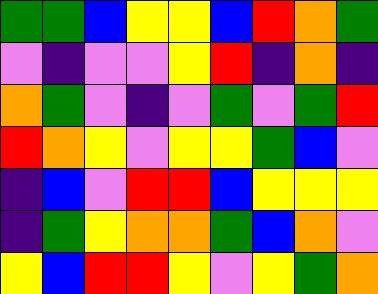[["green", "green", "blue", "yellow", "yellow", "blue", "red", "orange", "green"], ["violet", "indigo", "violet", "violet", "yellow", "red", "indigo", "orange", "indigo"], ["orange", "green", "violet", "indigo", "violet", "green", "violet", "green", "red"], ["red", "orange", "yellow", "violet", "yellow", "yellow", "green", "blue", "violet"], ["indigo", "blue", "violet", "red", "red", "blue", "yellow", "yellow", "yellow"], ["indigo", "green", "yellow", "orange", "orange", "green", "blue", "orange", "violet"], ["yellow", "blue", "red", "red", "yellow", "violet", "yellow", "green", "orange"]]